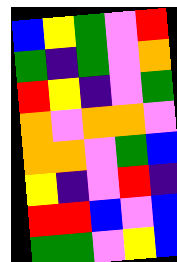[["blue", "yellow", "green", "violet", "red"], ["green", "indigo", "green", "violet", "orange"], ["red", "yellow", "indigo", "violet", "green"], ["orange", "violet", "orange", "orange", "violet"], ["orange", "orange", "violet", "green", "blue"], ["yellow", "indigo", "violet", "red", "indigo"], ["red", "red", "blue", "violet", "blue"], ["green", "green", "violet", "yellow", "blue"]]